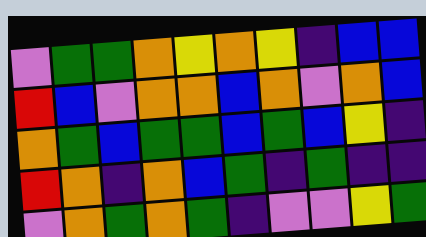[["violet", "green", "green", "orange", "yellow", "orange", "yellow", "indigo", "blue", "blue"], ["red", "blue", "violet", "orange", "orange", "blue", "orange", "violet", "orange", "blue"], ["orange", "green", "blue", "green", "green", "blue", "green", "blue", "yellow", "indigo"], ["red", "orange", "indigo", "orange", "blue", "green", "indigo", "green", "indigo", "indigo"], ["violet", "orange", "green", "orange", "green", "indigo", "violet", "violet", "yellow", "green"]]